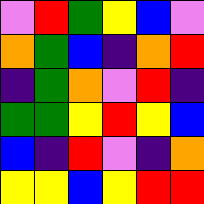[["violet", "red", "green", "yellow", "blue", "violet"], ["orange", "green", "blue", "indigo", "orange", "red"], ["indigo", "green", "orange", "violet", "red", "indigo"], ["green", "green", "yellow", "red", "yellow", "blue"], ["blue", "indigo", "red", "violet", "indigo", "orange"], ["yellow", "yellow", "blue", "yellow", "red", "red"]]